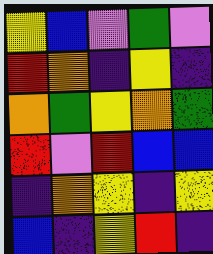[["yellow", "blue", "violet", "green", "violet"], ["red", "orange", "indigo", "yellow", "indigo"], ["orange", "green", "yellow", "orange", "green"], ["red", "violet", "red", "blue", "blue"], ["indigo", "orange", "yellow", "indigo", "yellow"], ["blue", "indigo", "yellow", "red", "indigo"]]